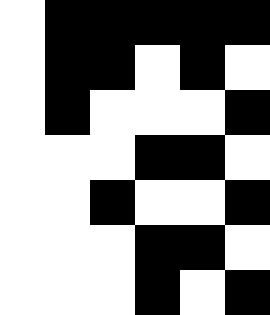[["white", "black", "black", "black", "black", "black"], ["white", "black", "black", "white", "black", "white"], ["white", "black", "white", "white", "white", "black"], ["white", "white", "white", "black", "black", "white"], ["white", "white", "black", "white", "white", "black"], ["white", "white", "white", "black", "black", "white"], ["white", "white", "white", "black", "white", "black"]]